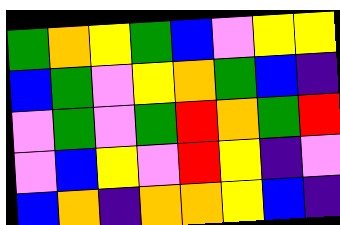[["green", "orange", "yellow", "green", "blue", "violet", "yellow", "yellow"], ["blue", "green", "violet", "yellow", "orange", "green", "blue", "indigo"], ["violet", "green", "violet", "green", "red", "orange", "green", "red"], ["violet", "blue", "yellow", "violet", "red", "yellow", "indigo", "violet"], ["blue", "orange", "indigo", "orange", "orange", "yellow", "blue", "indigo"]]